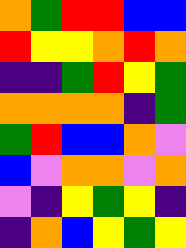[["orange", "green", "red", "red", "blue", "blue"], ["red", "yellow", "yellow", "orange", "red", "orange"], ["indigo", "indigo", "green", "red", "yellow", "green"], ["orange", "orange", "orange", "orange", "indigo", "green"], ["green", "red", "blue", "blue", "orange", "violet"], ["blue", "violet", "orange", "orange", "violet", "orange"], ["violet", "indigo", "yellow", "green", "yellow", "indigo"], ["indigo", "orange", "blue", "yellow", "green", "yellow"]]